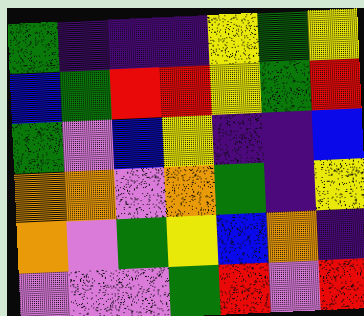[["green", "indigo", "indigo", "indigo", "yellow", "green", "yellow"], ["blue", "green", "red", "red", "yellow", "green", "red"], ["green", "violet", "blue", "yellow", "indigo", "indigo", "blue"], ["orange", "orange", "violet", "orange", "green", "indigo", "yellow"], ["orange", "violet", "green", "yellow", "blue", "orange", "indigo"], ["violet", "violet", "violet", "green", "red", "violet", "red"]]